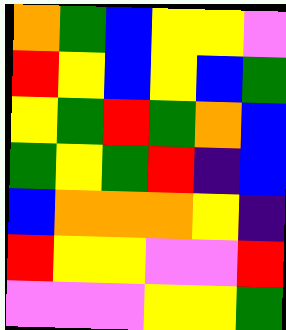[["orange", "green", "blue", "yellow", "yellow", "violet"], ["red", "yellow", "blue", "yellow", "blue", "green"], ["yellow", "green", "red", "green", "orange", "blue"], ["green", "yellow", "green", "red", "indigo", "blue"], ["blue", "orange", "orange", "orange", "yellow", "indigo"], ["red", "yellow", "yellow", "violet", "violet", "red"], ["violet", "violet", "violet", "yellow", "yellow", "green"]]